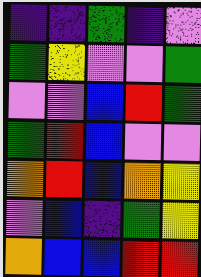[["indigo", "indigo", "green", "indigo", "violet"], ["green", "yellow", "violet", "violet", "green"], ["violet", "violet", "blue", "red", "green"], ["green", "red", "blue", "violet", "violet"], ["orange", "red", "blue", "orange", "yellow"], ["violet", "blue", "indigo", "green", "yellow"], ["orange", "blue", "blue", "red", "red"]]